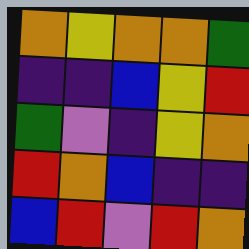[["orange", "yellow", "orange", "orange", "green"], ["indigo", "indigo", "blue", "yellow", "red"], ["green", "violet", "indigo", "yellow", "orange"], ["red", "orange", "blue", "indigo", "indigo"], ["blue", "red", "violet", "red", "orange"]]